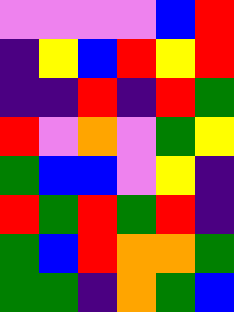[["violet", "violet", "violet", "violet", "blue", "red"], ["indigo", "yellow", "blue", "red", "yellow", "red"], ["indigo", "indigo", "red", "indigo", "red", "green"], ["red", "violet", "orange", "violet", "green", "yellow"], ["green", "blue", "blue", "violet", "yellow", "indigo"], ["red", "green", "red", "green", "red", "indigo"], ["green", "blue", "red", "orange", "orange", "green"], ["green", "green", "indigo", "orange", "green", "blue"]]